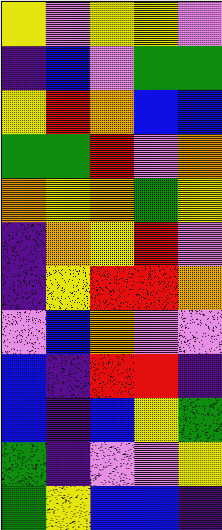[["yellow", "violet", "yellow", "yellow", "violet"], ["indigo", "blue", "violet", "green", "green"], ["yellow", "red", "orange", "blue", "blue"], ["green", "green", "red", "violet", "orange"], ["orange", "yellow", "orange", "green", "yellow"], ["indigo", "orange", "yellow", "red", "violet"], ["indigo", "yellow", "red", "red", "orange"], ["violet", "blue", "orange", "violet", "violet"], ["blue", "indigo", "red", "red", "indigo"], ["blue", "indigo", "blue", "yellow", "green"], ["green", "indigo", "violet", "violet", "yellow"], ["green", "yellow", "blue", "blue", "indigo"]]